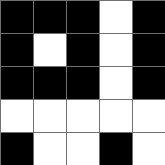[["black", "black", "black", "white", "black"], ["black", "white", "black", "white", "black"], ["black", "black", "black", "white", "black"], ["white", "white", "white", "white", "white"], ["black", "white", "white", "black", "white"]]